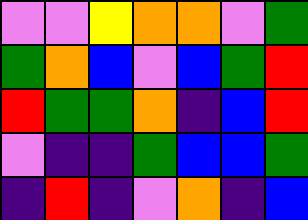[["violet", "violet", "yellow", "orange", "orange", "violet", "green"], ["green", "orange", "blue", "violet", "blue", "green", "red"], ["red", "green", "green", "orange", "indigo", "blue", "red"], ["violet", "indigo", "indigo", "green", "blue", "blue", "green"], ["indigo", "red", "indigo", "violet", "orange", "indigo", "blue"]]